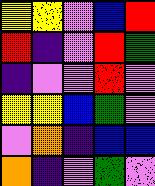[["yellow", "yellow", "violet", "blue", "red"], ["red", "indigo", "violet", "red", "green"], ["indigo", "violet", "violet", "red", "violet"], ["yellow", "yellow", "blue", "green", "violet"], ["violet", "orange", "indigo", "blue", "blue"], ["orange", "indigo", "violet", "green", "violet"]]